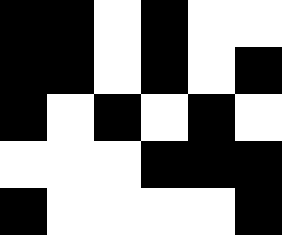[["black", "black", "white", "black", "white", "white"], ["black", "black", "white", "black", "white", "black"], ["black", "white", "black", "white", "black", "white"], ["white", "white", "white", "black", "black", "black"], ["black", "white", "white", "white", "white", "black"]]